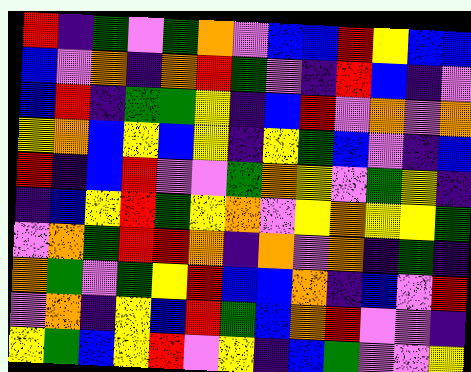[["red", "indigo", "green", "violet", "green", "orange", "violet", "blue", "blue", "red", "yellow", "blue", "blue"], ["blue", "violet", "orange", "indigo", "orange", "red", "green", "violet", "indigo", "red", "blue", "indigo", "violet"], ["blue", "red", "indigo", "green", "green", "yellow", "indigo", "blue", "red", "violet", "orange", "violet", "orange"], ["yellow", "orange", "blue", "yellow", "blue", "yellow", "indigo", "yellow", "green", "blue", "violet", "indigo", "blue"], ["red", "indigo", "blue", "red", "violet", "violet", "green", "orange", "yellow", "violet", "green", "yellow", "indigo"], ["indigo", "blue", "yellow", "red", "green", "yellow", "orange", "violet", "yellow", "orange", "yellow", "yellow", "green"], ["violet", "orange", "green", "red", "red", "orange", "indigo", "orange", "violet", "orange", "indigo", "green", "indigo"], ["orange", "green", "violet", "green", "yellow", "red", "blue", "blue", "orange", "indigo", "blue", "violet", "red"], ["violet", "orange", "indigo", "yellow", "blue", "red", "green", "blue", "orange", "red", "violet", "violet", "indigo"], ["yellow", "green", "blue", "yellow", "red", "violet", "yellow", "indigo", "blue", "green", "violet", "violet", "yellow"]]